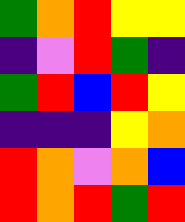[["green", "orange", "red", "yellow", "yellow"], ["indigo", "violet", "red", "green", "indigo"], ["green", "red", "blue", "red", "yellow"], ["indigo", "indigo", "indigo", "yellow", "orange"], ["red", "orange", "violet", "orange", "blue"], ["red", "orange", "red", "green", "red"]]